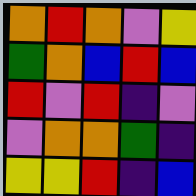[["orange", "red", "orange", "violet", "yellow"], ["green", "orange", "blue", "red", "blue"], ["red", "violet", "red", "indigo", "violet"], ["violet", "orange", "orange", "green", "indigo"], ["yellow", "yellow", "red", "indigo", "blue"]]